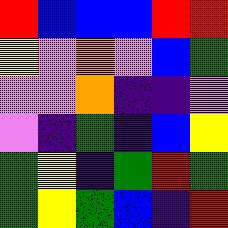[["red", "blue", "blue", "blue", "red", "red"], ["yellow", "violet", "orange", "violet", "blue", "green"], ["violet", "violet", "orange", "indigo", "indigo", "violet"], ["violet", "indigo", "green", "indigo", "blue", "yellow"], ["green", "yellow", "indigo", "green", "red", "green"], ["green", "yellow", "green", "blue", "indigo", "red"]]